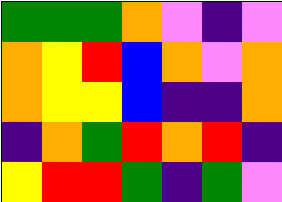[["green", "green", "green", "orange", "violet", "indigo", "violet"], ["orange", "yellow", "red", "blue", "orange", "violet", "orange"], ["orange", "yellow", "yellow", "blue", "indigo", "indigo", "orange"], ["indigo", "orange", "green", "red", "orange", "red", "indigo"], ["yellow", "red", "red", "green", "indigo", "green", "violet"]]